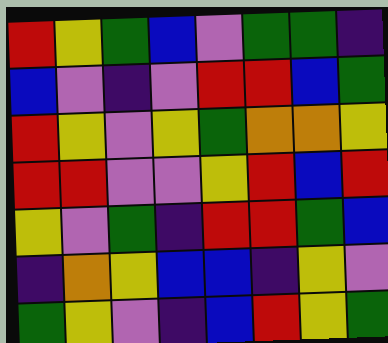[["red", "yellow", "green", "blue", "violet", "green", "green", "indigo"], ["blue", "violet", "indigo", "violet", "red", "red", "blue", "green"], ["red", "yellow", "violet", "yellow", "green", "orange", "orange", "yellow"], ["red", "red", "violet", "violet", "yellow", "red", "blue", "red"], ["yellow", "violet", "green", "indigo", "red", "red", "green", "blue"], ["indigo", "orange", "yellow", "blue", "blue", "indigo", "yellow", "violet"], ["green", "yellow", "violet", "indigo", "blue", "red", "yellow", "green"]]